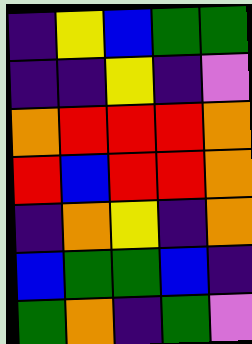[["indigo", "yellow", "blue", "green", "green"], ["indigo", "indigo", "yellow", "indigo", "violet"], ["orange", "red", "red", "red", "orange"], ["red", "blue", "red", "red", "orange"], ["indigo", "orange", "yellow", "indigo", "orange"], ["blue", "green", "green", "blue", "indigo"], ["green", "orange", "indigo", "green", "violet"]]